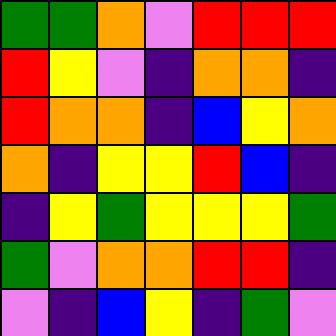[["green", "green", "orange", "violet", "red", "red", "red"], ["red", "yellow", "violet", "indigo", "orange", "orange", "indigo"], ["red", "orange", "orange", "indigo", "blue", "yellow", "orange"], ["orange", "indigo", "yellow", "yellow", "red", "blue", "indigo"], ["indigo", "yellow", "green", "yellow", "yellow", "yellow", "green"], ["green", "violet", "orange", "orange", "red", "red", "indigo"], ["violet", "indigo", "blue", "yellow", "indigo", "green", "violet"]]